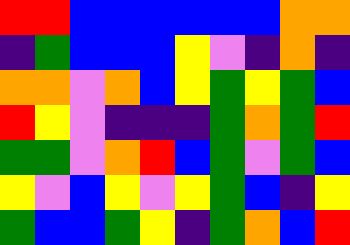[["red", "red", "blue", "blue", "blue", "blue", "blue", "blue", "orange", "orange"], ["indigo", "green", "blue", "blue", "blue", "yellow", "violet", "indigo", "orange", "indigo"], ["orange", "orange", "violet", "orange", "blue", "yellow", "green", "yellow", "green", "blue"], ["red", "yellow", "violet", "indigo", "indigo", "indigo", "green", "orange", "green", "red"], ["green", "green", "violet", "orange", "red", "blue", "green", "violet", "green", "blue"], ["yellow", "violet", "blue", "yellow", "violet", "yellow", "green", "blue", "indigo", "yellow"], ["green", "blue", "blue", "green", "yellow", "indigo", "green", "orange", "blue", "red"]]